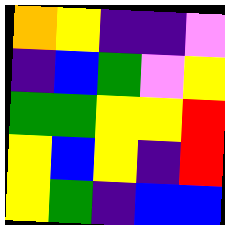[["orange", "yellow", "indigo", "indigo", "violet"], ["indigo", "blue", "green", "violet", "yellow"], ["green", "green", "yellow", "yellow", "red"], ["yellow", "blue", "yellow", "indigo", "red"], ["yellow", "green", "indigo", "blue", "blue"]]